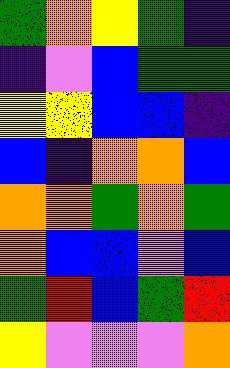[["green", "orange", "yellow", "green", "indigo"], ["indigo", "violet", "blue", "green", "green"], ["yellow", "yellow", "blue", "blue", "indigo"], ["blue", "indigo", "orange", "orange", "blue"], ["orange", "orange", "green", "orange", "green"], ["orange", "blue", "blue", "violet", "blue"], ["green", "red", "blue", "green", "red"], ["yellow", "violet", "violet", "violet", "orange"]]